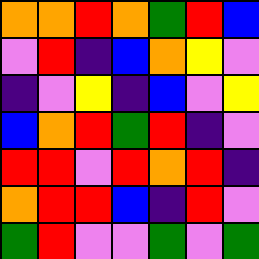[["orange", "orange", "red", "orange", "green", "red", "blue"], ["violet", "red", "indigo", "blue", "orange", "yellow", "violet"], ["indigo", "violet", "yellow", "indigo", "blue", "violet", "yellow"], ["blue", "orange", "red", "green", "red", "indigo", "violet"], ["red", "red", "violet", "red", "orange", "red", "indigo"], ["orange", "red", "red", "blue", "indigo", "red", "violet"], ["green", "red", "violet", "violet", "green", "violet", "green"]]